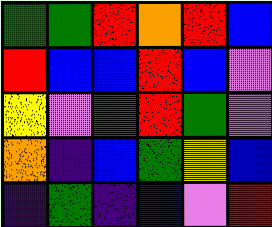[["green", "green", "red", "orange", "red", "blue"], ["red", "blue", "blue", "red", "blue", "violet"], ["yellow", "violet", "green", "red", "green", "violet"], ["orange", "indigo", "blue", "green", "yellow", "blue"], ["indigo", "green", "indigo", "blue", "violet", "red"]]